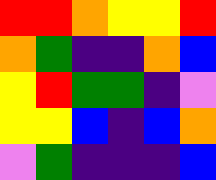[["red", "red", "orange", "yellow", "yellow", "red"], ["orange", "green", "indigo", "indigo", "orange", "blue"], ["yellow", "red", "green", "green", "indigo", "violet"], ["yellow", "yellow", "blue", "indigo", "blue", "orange"], ["violet", "green", "indigo", "indigo", "indigo", "blue"]]